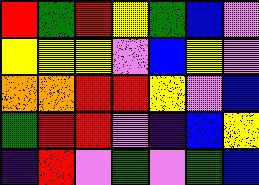[["red", "green", "red", "yellow", "green", "blue", "violet"], ["yellow", "yellow", "yellow", "violet", "blue", "yellow", "violet"], ["orange", "orange", "red", "red", "yellow", "violet", "blue"], ["green", "red", "red", "violet", "indigo", "blue", "yellow"], ["indigo", "red", "violet", "green", "violet", "green", "blue"]]